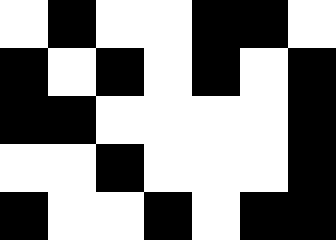[["white", "black", "white", "white", "black", "black", "white"], ["black", "white", "black", "white", "black", "white", "black"], ["black", "black", "white", "white", "white", "white", "black"], ["white", "white", "black", "white", "white", "white", "black"], ["black", "white", "white", "black", "white", "black", "black"]]